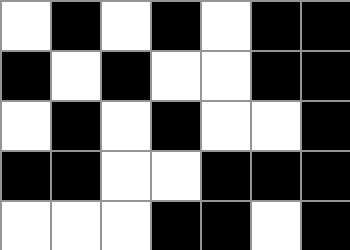[["white", "black", "white", "black", "white", "black", "black"], ["black", "white", "black", "white", "white", "black", "black"], ["white", "black", "white", "black", "white", "white", "black"], ["black", "black", "white", "white", "black", "black", "black"], ["white", "white", "white", "black", "black", "white", "black"]]